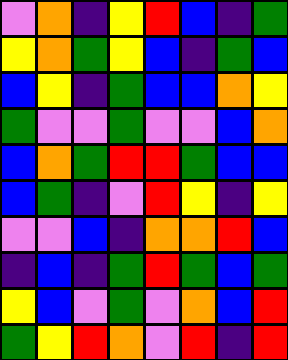[["violet", "orange", "indigo", "yellow", "red", "blue", "indigo", "green"], ["yellow", "orange", "green", "yellow", "blue", "indigo", "green", "blue"], ["blue", "yellow", "indigo", "green", "blue", "blue", "orange", "yellow"], ["green", "violet", "violet", "green", "violet", "violet", "blue", "orange"], ["blue", "orange", "green", "red", "red", "green", "blue", "blue"], ["blue", "green", "indigo", "violet", "red", "yellow", "indigo", "yellow"], ["violet", "violet", "blue", "indigo", "orange", "orange", "red", "blue"], ["indigo", "blue", "indigo", "green", "red", "green", "blue", "green"], ["yellow", "blue", "violet", "green", "violet", "orange", "blue", "red"], ["green", "yellow", "red", "orange", "violet", "red", "indigo", "red"]]